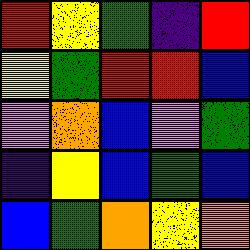[["red", "yellow", "green", "indigo", "red"], ["yellow", "green", "red", "red", "blue"], ["violet", "orange", "blue", "violet", "green"], ["indigo", "yellow", "blue", "green", "blue"], ["blue", "green", "orange", "yellow", "orange"]]